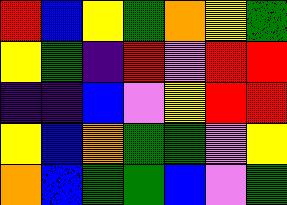[["red", "blue", "yellow", "green", "orange", "yellow", "green"], ["yellow", "green", "indigo", "red", "violet", "red", "red"], ["indigo", "indigo", "blue", "violet", "yellow", "red", "red"], ["yellow", "blue", "orange", "green", "green", "violet", "yellow"], ["orange", "blue", "green", "green", "blue", "violet", "green"]]